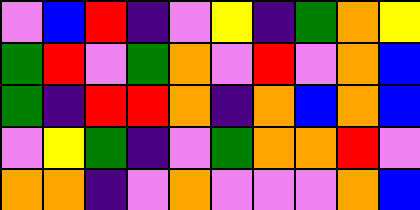[["violet", "blue", "red", "indigo", "violet", "yellow", "indigo", "green", "orange", "yellow"], ["green", "red", "violet", "green", "orange", "violet", "red", "violet", "orange", "blue"], ["green", "indigo", "red", "red", "orange", "indigo", "orange", "blue", "orange", "blue"], ["violet", "yellow", "green", "indigo", "violet", "green", "orange", "orange", "red", "violet"], ["orange", "orange", "indigo", "violet", "orange", "violet", "violet", "violet", "orange", "blue"]]